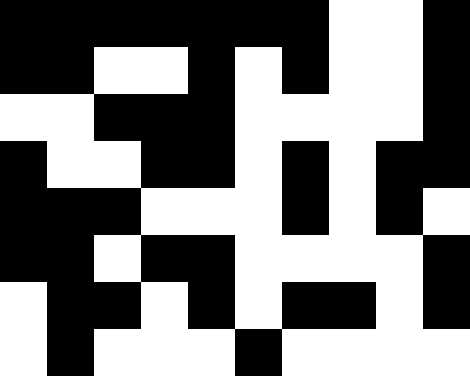[["black", "black", "black", "black", "black", "black", "black", "white", "white", "black"], ["black", "black", "white", "white", "black", "white", "black", "white", "white", "black"], ["white", "white", "black", "black", "black", "white", "white", "white", "white", "black"], ["black", "white", "white", "black", "black", "white", "black", "white", "black", "black"], ["black", "black", "black", "white", "white", "white", "black", "white", "black", "white"], ["black", "black", "white", "black", "black", "white", "white", "white", "white", "black"], ["white", "black", "black", "white", "black", "white", "black", "black", "white", "black"], ["white", "black", "white", "white", "white", "black", "white", "white", "white", "white"]]